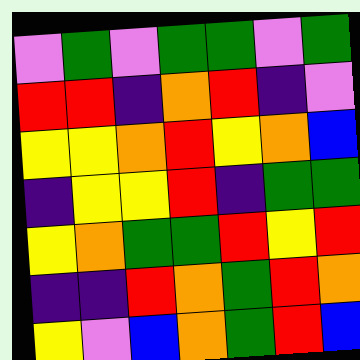[["violet", "green", "violet", "green", "green", "violet", "green"], ["red", "red", "indigo", "orange", "red", "indigo", "violet"], ["yellow", "yellow", "orange", "red", "yellow", "orange", "blue"], ["indigo", "yellow", "yellow", "red", "indigo", "green", "green"], ["yellow", "orange", "green", "green", "red", "yellow", "red"], ["indigo", "indigo", "red", "orange", "green", "red", "orange"], ["yellow", "violet", "blue", "orange", "green", "red", "blue"]]